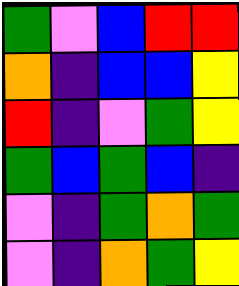[["green", "violet", "blue", "red", "red"], ["orange", "indigo", "blue", "blue", "yellow"], ["red", "indigo", "violet", "green", "yellow"], ["green", "blue", "green", "blue", "indigo"], ["violet", "indigo", "green", "orange", "green"], ["violet", "indigo", "orange", "green", "yellow"]]